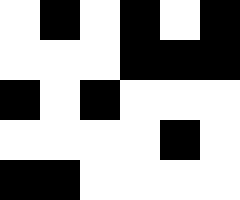[["white", "black", "white", "black", "white", "black"], ["white", "white", "white", "black", "black", "black"], ["black", "white", "black", "white", "white", "white"], ["white", "white", "white", "white", "black", "white"], ["black", "black", "white", "white", "white", "white"]]